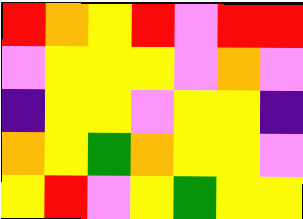[["red", "orange", "yellow", "red", "violet", "red", "red"], ["violet", "yellow", "yellow", "yellow", "violet", "orange", "violet"], ["indigo", "yellow", "yellow", "violet", "yellow", "yellow", "indigo"], ["orange", "yellow", "green", "orange", "yellow", "yellow", "violet"], ["yellow", "red", "violet", "yellow", "green", "yellow", "yellow"]]